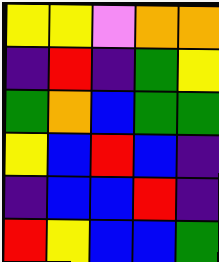[["yellow", "yellow", "violet", "orange", "orange"], ["indigo", "red", "indigo", "green", "yellow"], ["green", "orange", "blue", "green", "green"], ["yellow", "blue", "red", "blue", "indigo"], ["indigo", "blue", "blue", "red", "indigo"], ["red", "yellow", "blue", "blue", "green"]]